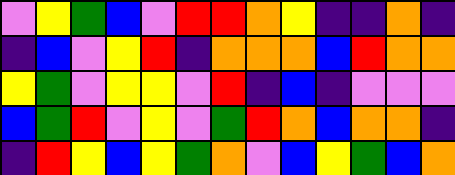[["violet", "yellow", "green", "blue", "violet", "red", "red", "orange", "yellow", "indigo", "indigo", "orange", "indigo"], ["indigo", "blue", "violet", "yellow", "red", "indigo", "orange", "orange", "orange", "blue", "red", "orange", "orange"], ["yellow", "green", "violet", "yellow", "yellow", "violet", "red", "indigo", "blue", "indigo", "violet", "violet", "violet"], ["blue", "green", "red", "violet", "yellow", "violet", "green", "red", "orange", "blue", "orange", "orange", "indigo"], ["indigo", "red", "yellow", "blue", "yellow", "green", "orange", "violet", "blue", "yellow", "green", "blue", "orange"]]